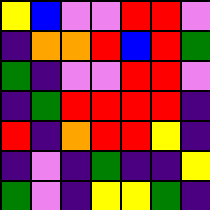[["yellow", "blue", "violet", "violet", "red", "red", "violet"], ["indigo", "orange", "orange", "red", "blue", "red", "green"], ["green", "indigo", "violet", "violet", "red", "red", "violet"], ["indigo", "green", "red", "red", "red", "red", "indigo"], ["red", "indigo", "orange", "red", "red", "yellow", "indigo"], ["indigo", "violet", "indigo", "green", "indigo", "indigo", "yellow"], ["green", "violet", "indigo", "yellow", "yellow", "green", "indigo"]]